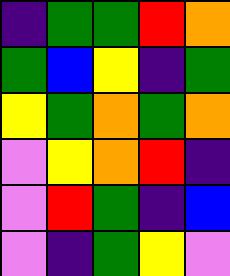[["indigo", "green", "green", "red", "orange"], ["green", "blue", "yellow", "indigo", "green"], ["yellow", "green", "orange", "green", "orange"], ["violet", "yellow", "orange", "red", "indigo"], ["violet", "red", "green", "indigo", "blue"], ["violet", "indigo", "green", "yellow", "violet"]]